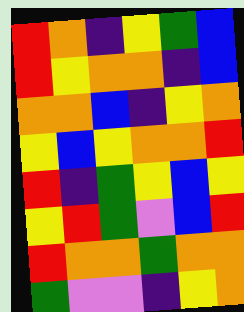[["red", "orange", "indigo", "yellow", "green", "blue"], ["red", "yellow", "orange", "orange", "indigo", "blue"], ["orange", "orange", "blue", "indigo", "yellow", "orange"], ["yellow", "blue", "yellow", "orange", "orange", "red"], ["red", "indigo", "green", "yellow", "blue", "yellow"], ["yellow", "red", "green", "violet", "blue", "red"], ["red", "orange", "orange", "green", "orange", "orange"], ["green", "violet", "violet", "indigo", "yellow", "orange"]]